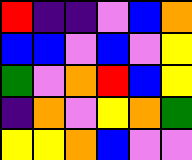[["red", "indigo", "indigo", "violet", "blue", "orange"], ["blue", "blue", "violet", "blue", "violet", "yellow"], ["green", "violet", "orange", "red", "blue", "yellow"], ["indigo", "orange", "violet", "yellow", "orange", "green"], ["yellow", "yellow", "orange", "blue", "violet", "violet"]]